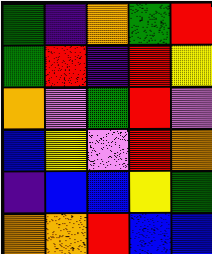[["green", "indigo", "orange", "green", "red"], ["green", "red", "indigo", "red", "yellow"], ["orange", "violet", "green", "red", "violet"], ["blue", "yellow", "violet", "red", "orange"], ["indigo", "blue", "blue", "yellow", "green"], ["orange", "orange", "red", "blue", "blue"]]